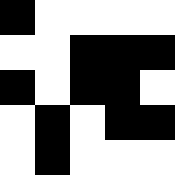[["black", "white", "white", "white", "white"], ["white", "white", "black", "black", "black"], ["black", "white", "black", "black", "white"], ["white", "black", "white", "black", "black"], ["white", "black", "white", "white", "white"]]